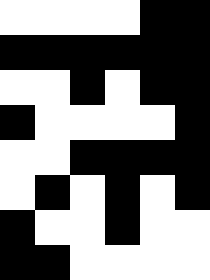[["white", "white", "white", "white", "black", "black"], ["black", "black", "black", "black", "black", "black"], ["white", "white", "black", "white", "black", "black"], ["black", "white", "white", "white", "white", "black"], ["white", "white", "black", "black", "black", "black"], ["white", "black", "white", "black", "white", "black"], ["black", "white", "white", "black", "white", "white"], ["black", "black", "white", "white", "white", "white"]]